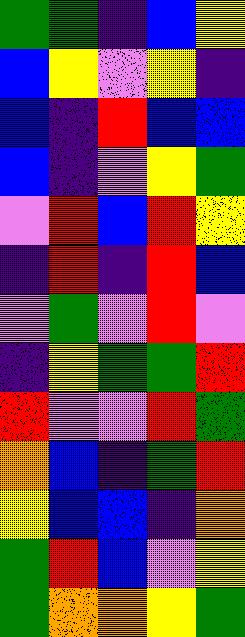[["green", "green", "indigo", "blue", "yellow"], ["blue", "yellow", "violet", "yellow", "indigo"], ["blue", "indigo", "red", "blue", "blue"], ["blue", "indigo", "violet", "yellow", "green"], ["violet", "red", "blue", "red", "yellow"], ["indigo", "red", "indigo", "red", "blue"], ["violet", "green", "violet", "red", "violet"], ["indigo", "yellow", "green", "green", "red"], ["red", "violet", "violet", "red", "green"], ["orange", "blue", "indigo", "green", "red"], ["yellow", "blue", "blue", "indigo", "orange"], ["green", "red", "blue", "violet", "yellow"], ["green", "orange", "orange", "yellow", "green"]]